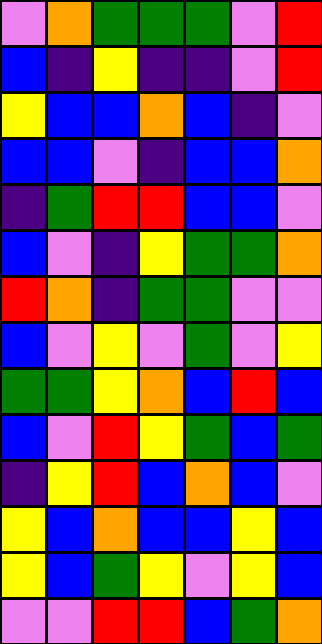[["violet", "orange", "green", "green", "green", "violet", "red"], ["blue", "indigo", "yellow", "indigo", "indigo", "violet", "red"], ["yellow", "blue", "blue", "orange", "blue", "indigo", "violet"], ["blue", "blue", "violet", "indigo", "blue", "blue", "orange"], ["indigo", "green", "red", "red", "blue", "blue", "violet"], ["blue", "violet", "indigo", "yellow", "green", "green", "orange"], ["red", "orange", "indigo", "green", "green", "violet", "violet"], ["blue", "violet", "yellow", "violet", "green", "violet", "yellow"], ["green", "green", "yellow", "orange", "blue", "red", "blue"], ["blue", "violet", "red", "yellow", "green", "blue", "green"], ["indigo", "yellow", "red", "blue", "orange", "blue", "violet"], ["yellow", "blue", "orange", "blue", "blue", "yellow", "blue"], ["yellow", "blue", "green", "yellow", "violet", "yellow", "blue"], ["violet", "violet", "red", "red", "blue", "green", "orange"]]